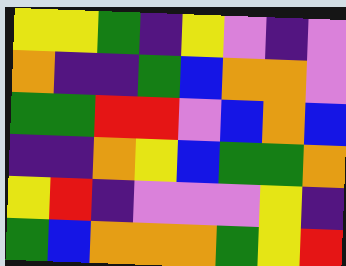[["yellow", "yellow", "green", "indigo", "yellow", "violet", "indigo", "violet"], ["orange", "indigo", "indigo", "green", "blue", "orange", "orange", "violet"], ["green", "green", "red", "red", "violet", "blue", "orange", "blue"], ["indigo", "indigo", "orange", "yellow", "blue", "green", "green", "orange"], ["yellow", "red", "indigo", "violet", "violet", "violet", "yellow", "indigo"], ["green", "blue", "orange", "orange", "orange", "green", "yellow", "red"]]